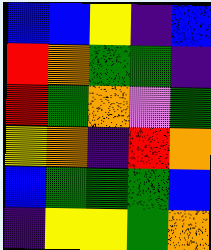[["blue", "blue", "yellow", "indigo", "blue"], ["red", "orange", "green", "green", "indigo"], ["red", "green", "orange", "violet", "green"], ["yellow", "orange", "indigo", "red", "orange"], ["blue", "green", "green", "green", "blue"], ["indigo", "yellow", "yellow", "green", "orange"]]